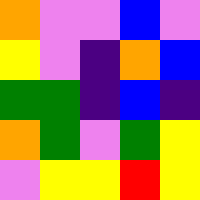[["orange", "violet", "violet", "blue", "violet"], ["yellow", "violet", "indigo", "orange", "blue"], ["green", "green", "indigo", "blue", "indigo"], ["orange", "green", "violet", "green", "yellow"], ["violet", "yellow", "yellow", "red", "yellow"]]